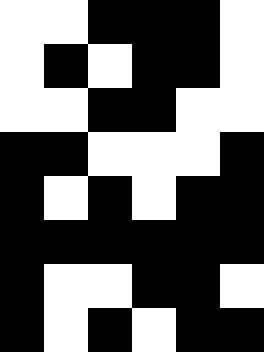[["white", "white", "black", "black", "black", "white"], ["white", "black", "white", "black", "black", "white"], ["white", "white", "black", "black", "white", "white"], ["black", "black", "white", "white", "white", "black"], ["black", "white", "black", "white", "black", "black"], ["black", "black", "black", "black", "black", "black"], ["black", "white", "white", "black", "black", "white"], ["black", "white", "black", "white", "black", "black"]]